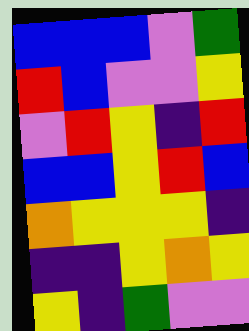[["blue", "blue", "blue", "violet", "green"], ["red", "blue", "violet", "violet", "yellow"], ["violet", "red", "yellow", "indigo", "red"], ["blue", "blue", "yellow", "red", "blue"], ["orange", "yellow", "yellow", "yellow", "indigo"], ["indigo", "indigo", "yellow", "orange", "yellow"], ["yellow", "indigo", "green", "violet", "violet"]]